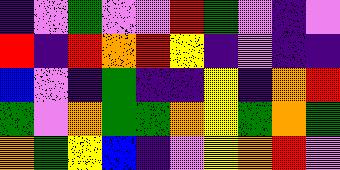[["indigo", "violet", "green", "violet", "violet", "red", "green", "violet", "indigo", "violet"], ["red", "indigo", "red", "orange", "red", "yellow", "indigo", "violet", "indigo", "indigo"], ["blue", "violet", "indigo", "green", "indigo", "indigo", "yellow", "indigo", "orange", "red"], ["green", "violet", "orange", "green", "green", "orange", "yellow", "green", "orange", "green"], ["orange", "green", "yellow", "blue", "indigo", "violet", "yellow", "orange", "red", "violet"]]